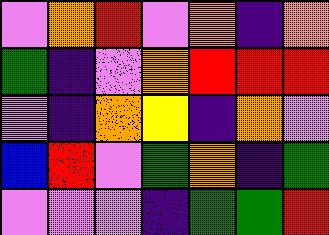[["violet", "orange", "red", "violet", "orange", "indigo", "orange"], ["green", "indigo", "violet", "orange", "red", "red", "red"], ["violet", "indigo", "orange", "yellow", "indigo", "orange", "violet"], ["blue", "red", "violet", "green", "orange", "indigo", "green"], ["violet", "violet", "violet", "indigo", "green", "green", "red"]]